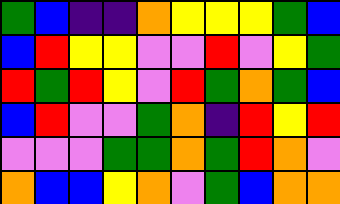[["green", "blue", "indigo", "indigo", "orange", "yellow", "yellow", "yellow", "green", "blue"], ["blue", "red", "yellow", "yellow", "violet", "violet", "red", "violet", "yellow", "green"], ["red", "green", "red", "yellow", "violet", "red", "green", "orange", "green", "blue"], ["blue", "red", "violet", "violet", "green", "orange", "indigo", "red", "yellow", "red"], ["violet", "violet", "violet", "green", "green", "orange", "green", "red", "orange", "violet"], ["orange", "blue", "blue", "yellow", "orange", "violet", "green", "blue", "orange", "orange"]]